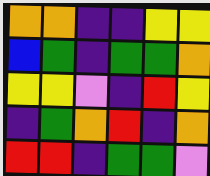[["orange", "orange", "indigo", "indigo", "yellow", "yellow"], ["blue", "green", "indigo", "green", "green", "orange"], ["yellow", "yellow", "violet", "indigo", "red", "yellow"], ["indigo", "green", "orange", "red", "indigo", "orange"], ["red", "red", "indigo", "green", "green", "violet"]]